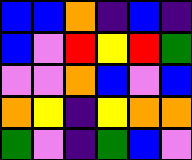[["blue", "blue", "orange", "indigo", "blue", "indigo"], ["blue", "violet", "red", "yellow", "red", "green"], ["violet", "violet", "orange", "blue", "violet", "blue"], ["orange", "yellow", "indigo", "yellow", "orange", "orange"], ["green", "violet", "indigo", "green", "blue", "violet"]]